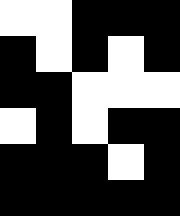[["white", "white", "black", "black", "black"], ["black", "white", "black", "white", "black"], ["black", "black", "white", "white", "white"], ["white", "black", "white", "black", "black"], ["black", "black", "black", "white", "black"], ["black", "black", "black", "black", "black"]]